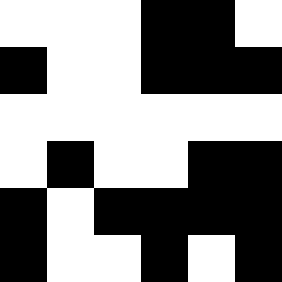[["white", "white", "white", "black", "black", "white"], ["black", "white", "white", "black", "black", "black"], ["white", "white", "white", "white", "white", "white"], ["white", "black", "white", "white", "black", "black"], ["black", "white", "black", "black", "black", "black"], ["black", "white", "white", "black", "white", "black"]]